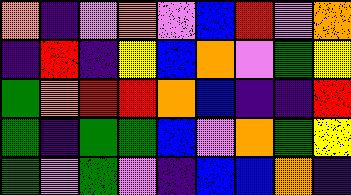[["orange", "indigo", "violet", "orange", "violet", "blue", "red", "violet", "orange"], ["indigo", "red", "indigo", "yellow", "blue", "orange", "violet", "green", "yellow"], ["green", "orange", "red", "red", "orange", "blue", "indigo", "indigo", "red"], ["green", "indigo", "green", "green", "blue", "violet", "orange", "green", "yellow"], ["green", "violet", "green", "violet", "indigo", "blue", "blue", "orange", "indigo"]]